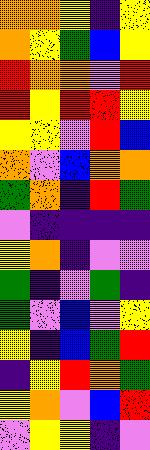[["orange", "orange", "yellow", "indigo", "yellow"], ["orange", "yellow", "green", "blue", "yellow"], ["red", "orange", "orange", "violet", "red"], ["red", "yellow", "red", "red", "yellow"], ["yellow", "yellow", "violet", "red", "blue"], ["orange", "violet", "blue", "orange", "orange"], ["green", "orange", "indigo", "red", "green"], ["violet", "indigo", "indigo", "indigo", "indigo"], ["yellow", "orange", "indigo", "violet", "violet"], ["green", "indigo", "violet", "green", "indigo"], ["green", "violet", "blue", "violet", "yellow"], ["yellow", "indigo", "blue", "green", "red"], ["indigo", "yellow", "red", "orange", "green"], ["yellow", "orange", "violet", "blue", "red"], ["violet", "yellow", "yellow", "indigo", "violet"]]